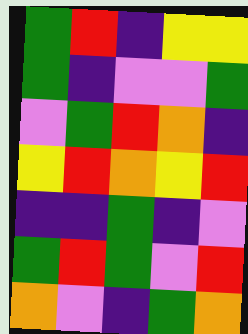[["green", "red", "indigo", "yellow", "yellow"], ["green", "indigo", "violet", "violet", "green"], ["violet", "green", "red", "orange", "indigo"], ["yellow", "red", "orange", "yellow", "red"], ["indigo", "indigo", "green", "indigo", "violet"], ["green", "red", "green", "violet", "red"], ["orange", "violet", "indigo", "green", "orange"]]